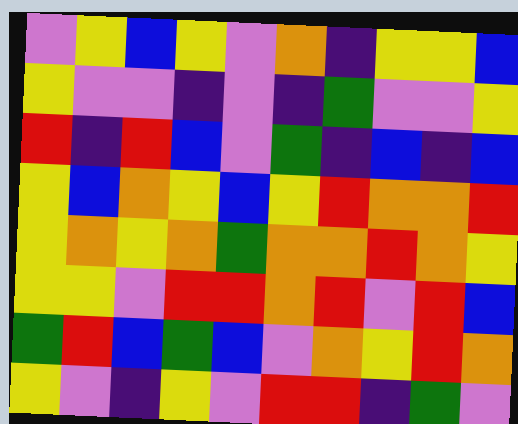[["violet", "yellow", "blue", "yellow", "violet", "orange", "indigo", "yellow", "yellow", "blue"], ["yellow", "violet", "violet", "indigo", "violet", "indigo", "green", "violet", "violet", "yellow"], ["red", "indigo", "red", "blue", "violet", "green", "indigo", "blue", "indigo", "blue"], ["yellow", "blue", "orange", "yellow", "blue", "yellow", "red", "orange", "orange", "red"], ["yellow", "orange", "yellow", "orange", "green", "orange", "orange", "red", "orange", "yellow"], ["yellow", "yellow", "violet", "red", "red", "orange", "red", "violet", "red", "blue"], ["green", "red", "blue", "green", "blue", "violet", "orange", "yellow", "red", "orange"], ["yellow", "violet", "indigo", "yellow", "violet", "red", "red", "indigo", "green", "violet"]]